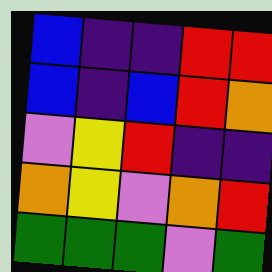[["blue", "indigo", "indigo", "red", "red"], ["blue", "indigo", "blue", "red", "orange"], ["violet", "yellow", "red", "indigo", "indigo"], ["orange", "yellow", "violet", "orange", "red"], ["green", "green", "green", "violet", "green"]]